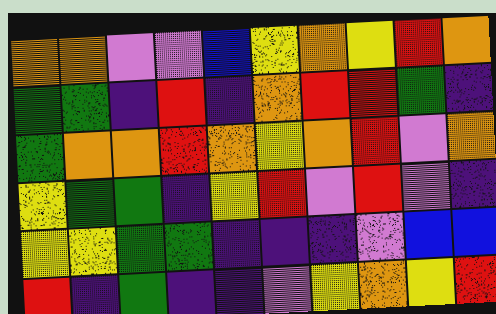[["orange", "orange", "violet", "violet", "blue", "yellow", "orange", "yellow", "red", "orange"], ["green", "green", "indigo", "red", "indigo", "orange", "red", "red", "green", "indigo"], ["green", "orange", "orange", "red", "orange", "yellow", "orange", "red", "violet", "orange"], ["yellow", "green", "green", "indigo", "yellow", "red", "violet", "red", "violet", "indigo"], ["yellow", "yellow", "green", "green", "indigo", "indigo", "indigo", "violet", "blue", "blue"], ["red", "indigo", "green", "indigo", "indigo", "violet", "yellow", "orange", "yellow", "red"]]